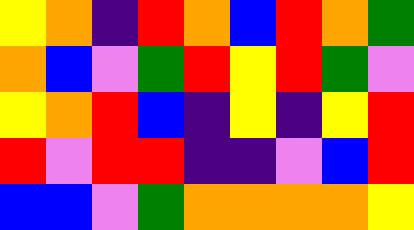[["yellow", "orange", "indigo", "red", "orange", "blue", "red", "orange", "green"], ["orange", "blue", "violet", "green", "red", "yellow", "red", "green", "violet"], ["yellow", "orange", "red", "blue", "indigo", "yellow", "indigo", "yellow", "red"], ["red", "violet", "red", "red", "indigo", "indigo", "violet", "blue", "red"], ["blue", "blue", "violet", "green", "orange", "orange", "orange", "orange", "yellow"]]